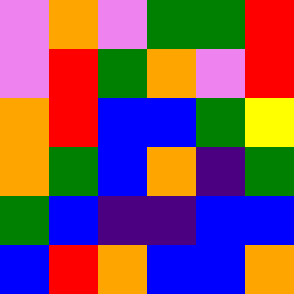[["violet", "orange", "violet", "green", "green", "red"], ["violet", "red", "green", "orange", "violet", "red"], ["orange", "red", "blue", "blue", "green", "yellow"], ["orange", "green", "blue", "orange", "indigo", "green"], ["green", "blue", "indigo", "indigo", "blue", "blue"], ["blue", "red", "orange", "blue", "blue", "orange"]]